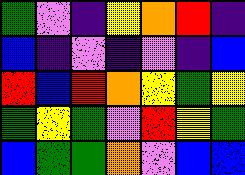[["green", "violet", "indigo", "yellow", "orange", "red", "indigo"], ["blue", "indigo", "violet", "indigo", "violet", "indigo", "blue"], ["red", "blue", "red", "orange", "yellow", "green", "yellow"], ["green", "yellow", "green", "violet", "red", "yellow", "green"], ["blue", "green", "green", "orange", "violet", "blue", "blue"]]